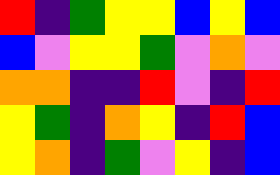[["red", "indigo", "green", "yellow", "yellow", "blue", "yellow", "blue"], ["blue", "violet", "yellow", "yellow", "green", "violet", "orange", "violet"], ["orange", "orange", "indigo", "indigo", "red", "violet", "indigo", "red"], ["yellow", "green", "indigo", "orange", "yellow", "indigo", "red", "blue"], ["yellow", "orange", "indigo", "green", "violet", "yellow", "indigo", "blue"]]